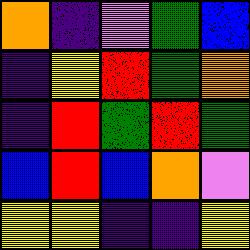[["orange", "indigo", "violet", "green", "blue"], ["indigo", "yellow", "red", "green", "orange"], ["indigo", "red", "green", "red", "green"], ["blue", "red", "blue", "orange", "violet"], ["yellow", "yellow", "indigo", "indigo", "yellow"]]